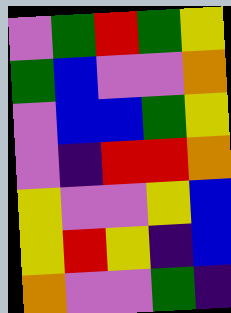[["violet", "green", "red", "green", "yellow"], ["green", "blue", "violet", "violet", "orange"], ["violet", "blue", "blue", "green", "yellow"], ["violet", "indigo", "red", "red", "orange"], ["yellow", "violet", "violet", "yellow", "blue"], ["yellow", "red", "yellow", "indigo", "blue"], ["orange", "violet", "violet", "green", "indigo"]]